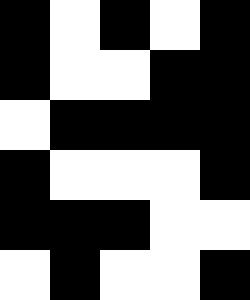[["black", "white", "black", "white", "black"], ["black", "white", "white", "black", "black"], ["white", "black", "black", "black", "black"], ["black", "white", "white", "white", "black"], ["black", "black", "black", "white", "white"], ["white", "black", "white", "white", "black"]]